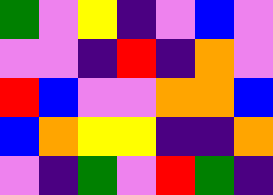[["green", "violet", "yellow", "indigo", "violet", "blue", "violet"], ["violet", "violet", "indigo", "red", "indigo", "orange", "violet"], ["red", "blue", "violet", "violet", "orange", "orange", "blue"], ["blue", "orange", "yellow", "yellow", "indigo", "indigo", "orange"], ["violet", "indigo", "green", "violet", "red", "green", "indigo"]]